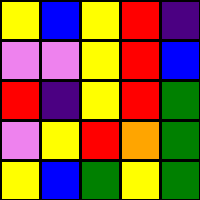[["yellow", "blue", "yellow", "red", "indigo"], ["violet", "violet", "yellow", "red", "blue"], ["red", "indigo", "yellow", "red", "green"], ["violet", "yellow", "red", "orange", "green"], ["yellow", "blue", "green", "yellow", "green"]]